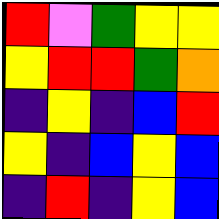[["red", "violet", "green", "yellow", "yellow"], ["yellow", "red", "red", "green", "orange"], ["indigo", "yellow", "indigo", "blue", "red"], ["yellow", "indigo", "blue", "yellow", "blue"], ["indigo", "red", "indigo", "yellow", "blue"]]